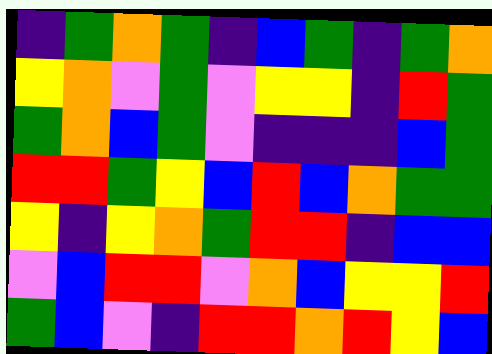[["indigo", "green", "orange", "green", "indigo", "blue", "green", "indigo", "green", "orange"], ["yellow", "orange", "violet", "green", "violet", "yellow", "yellow", "indigo", "red", "green"], ["green", "orange", "blue", "green", "violet", "indigo", "indigo", "indigo", "blue", "green"], ["red", "red", "green", "yellow", "blue", "red", "blue", "orange", "green", "green"], ["yellow", "indigo", "yellow", "orange", "green", "red", "red", "indigo", "blue", "blue"], ["violet", "blue", "red", "red", "violet", "orange", "blue", "yellow", "yellow", "red"], ["green", "blue", "violet", "indigo", "red", "red", "orange", "red", "yellow", "blue"]]